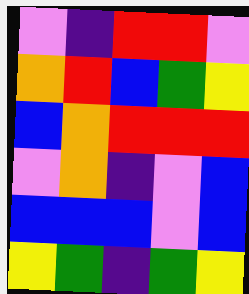[["violet", "indigo", "red", "red", "violet"], ["orange", "red", "blue", "green", "yellow"], ["blue", "orange", "red", "red", "red"], ["violet", "orange", "indigo", "violet", "blue"], ["blue", "blue", "blue", "violet", "blue"], ["yellow", "green", "indigo", "green", "yellow"]]